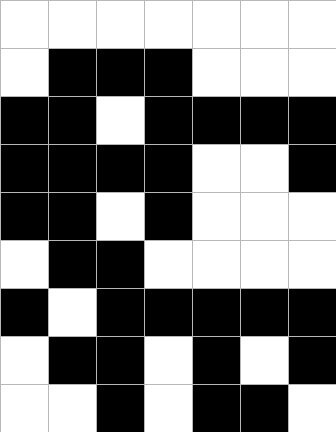[["white", "white", "white", "white", "white", "white", "white"], ["white", "black", "black", "black", "white", "white", "white"], ["black", "black", "white", "black", "black", "black", "black"], ["black", "black", "black", "black", "white", "white", "black"], ["black", "black", "white", "black", "white", "white", "white"], ["white", "black", "black", "white", "white", "white", "white"], ["black", "white", "black", "black", "black", "black", "black"], ["white", "black", "black", "white", "black", "white", "black"], ["white", "white", "black", "white", "black", "black", "white"]]